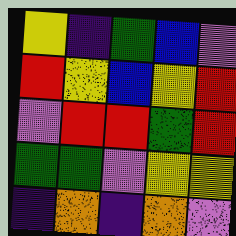[["yellow", "indigo", "green", "blue", "violet"], ["red", "yellow", "blue", "yellow", "red"], ["violet", "red", "red", "green", "red"], ["green", "green", "violet", "yellow", "yellow"], ["indigo", "orange", "indigo", "orange", "violet"]]